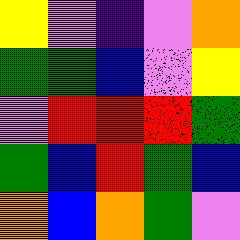[["yellow", "violet", "indigo", "violet", "orange"], ["green", "green", "blue", "violet", "yellow"], ["violet", "red", "red", "red", "green"], ["green", "blue", "red", "green", "blue"], ["orange", "blue", "orange", "green", "violet"]]